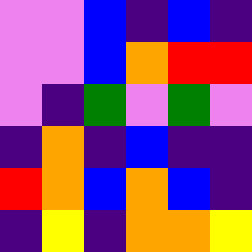[["violet", "violet", "blue", "indigo", "blue", "indigo"], ["violet", "violet", "blue", "orange", "red", "red"], ["violet", "indigo", "green", "violet", "green", "violet"], ["indigo", "orange", "indigo", "blue", "indigo", "indigo"], ["red", "orange", "blue", "orange", "blue", "indigo"], ["indigo", "yellow", "indigo", "orange", "orange", "yellow"]]